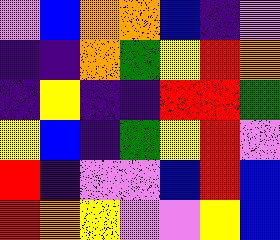[["violet", "blue", "orange", "orange", "blue", "indigo", "violet"], ["indigo", "indigo", "orange", "green", "yellow", "red", "orange"], ["indigo", "yellow", "indigo", "indigo", "red", "red", "green"], ["yellow", "blue", "indigo", "green", "yellow", "red", "violet"], ["red", "indigo", "violet", "violet", "blue", "red", "blue"], ["red", "orange", "yellow", "violet", "violet", "yellow", "blue"]]